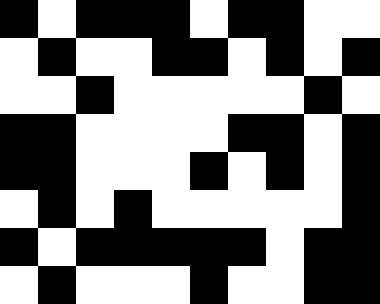[["black", "white", "black", "black", "black", "white", "black", "black", "white", "white"], ["white", "black", "white", "white", "black", "black", "white", "black", "white", "black"], ["white", "white", "black", "white", "white", "white", "white", "white", "black", "white"], ["black", "black", "white", "white", "white", "white", "black", "black", "white", "black"], ["black", "black", "white", "white", "white", "black", "white", "black", "white", "black"], ["white", "black", "white", "black", "white", "white", "white", "white", "white", "black"], ["black", "white", "black", "black", "black", "black", "black", "white", "black", "black"], ["white", "black", "white", "white", "white", "black", "white", "white", "black", "black"]]